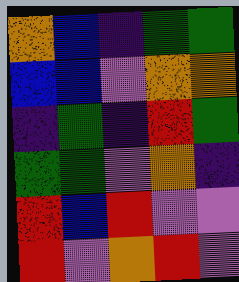[["orange", "blue", "indigo", "green", "green"], ["blue", "blue", "violet", "orange", "orange"], ["indigo", "green", "indigo", "red", "green"], ["green", "green", "violet", "orange", "indigo"], ["red", "blue", "red", "violet", "violet"], ["red", "violet", "orange", "red", "violet"]]